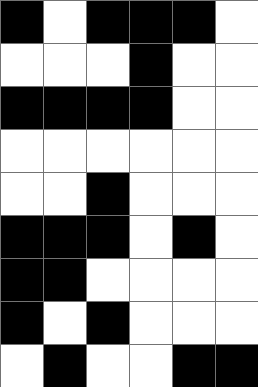[["black", "white", "black", "black", "black", "white"], ["white", "white", "white", "black", "white", "white"], ["black", "black", "black", "black", "white", "white"], ["white", "white", "white", "white", "white", "white"], ["white", "white", "black", "white", "white", "white"], ["black", "black", "black", "white", "black", "white"], ["black", "black", "white", "white", "white", "white"], ["black", "white", "black", "white", "white", "white"], ["white", "black", "white", "white", "black", "black"]]